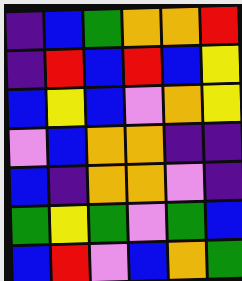[["indigo", "blue", "green", "orange", "orange", "red"], ["indigo", "red", "blue", "red", "blue", "yellow"], ["blue", "yellow", "blue", "violet", "orange", "yellow"], ["violet", "blue", "orange", "orange", "indigo", "indigo"], ["blue", "indigo", "orange", "orange", "violet", "indigo"], ["green", "yellow", "green", "violet", "green", "blue"], ["blue", "red", "violet", "blue", "orange", "green"]]